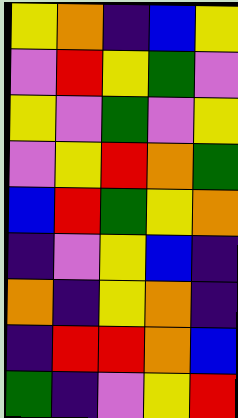[["yellow", "orange", "indigo", "blue", "yellow"], ["violet", "red", "yellow", "green", "violet"], ["yellow", "violet", "green", "violet", "yellow"], ["violet", "yellow", "red", "orange", "green"], ["blue", "red", "green", "yellow", "orange"], ["indigo", "violet", "yellow", "blue", "indigo"], ["orange", "indigo", "yellow", "orange", "indigo"], ["indigo", "red", "red", "orange", "blue"], ["green", "indigo", "violet", "yellow", "red"]]